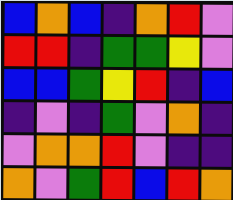[["blue", "orange", "blue", "indigo", "orange", "red", "violet"], ["red", "red", "indigo", "green", "green", "yellow", "violet"], ["blue", "blue", "green", "yellow", "red", "indigo", "blue"], ["indigo", "violet", "indigo", "green", "violet", "orange", "indigo"], ["violet", "orange", "orange", "red", "violet", "indigo", "indigo"], ["orange", "violet", "green", "red", "blue", "red", "orange"]]